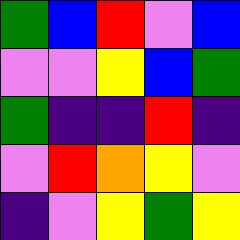[["green", "blue", "red", "violet", "blue"], ["violet", "violet", "yellow", "blue", "green"], ["green", "indigo", "indigo", "red", "indigo"], ["violet", "red", "orange", "yellow", "violet"], ["indigo", "violet", "yellow", "green", "yellow"]]